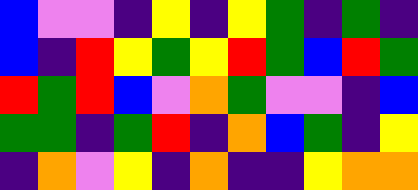[["blue", "violet", "violet", "indigo", "yellow", "indigo", "yellow", "green", "indigo", "green", "indigo"], ["blue", "indigo", "red", "yellow", "green", "yellow", "red", "green", "blue", "red", "green"], ["red", "green", "red", "blue", "violet", "orange", "green", "violet", "violet", "indigo", "blue"], ["green", "green", "indigo", "green", "red", "indigo", "orange", "blue", "green", "indigo", "yellow"], ["indigo", "orange", "violet", "yellow", "indigo", "orange", "indigo", "indigo", "yellow", "orange", "orange"]]